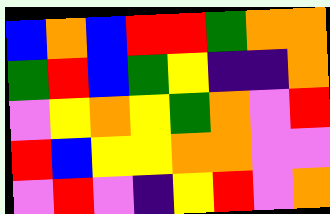[["blue", "orange", "blue", "red", "red", "green", "orange", "orange"], ["green", "red", "blue", "green", "yellow", "indigo", "indigo", "orange"], ["violet", "yellow", "orange", "yellow", "green", "orange", "violet", "red"], ["red", "blue", "yellow", "yellow", "orange", "orange", "violet", "violet"], ["violet", "red", "violet", "indigo", "yellow", "red", "violet", "orange"]]